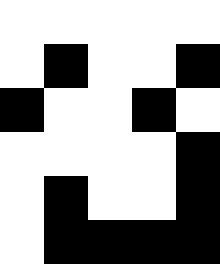[["white", "white", "white", "white", "white"], ["white", "black", "white", "white", "black"], ["black", "white", "white", "black", "white"], ["white", "white", "white", "white", "black"], ["white", "black", "white", "white", "black"], ["white", "black", "black", "black", "black"]]